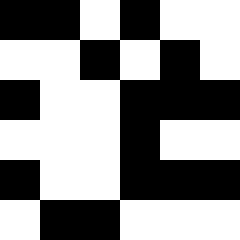[["black", "black", "white", "black", "white", "white"], ["white", "white", "black", "white", "black", "white"], ["black", "white", "white", "black", "black", "black"], ["white", "white", "white", "black", "white", "white"], ["black", "white", "white", "black", "black", "black"], ["white", "black", "black", "white", "white", "white"]]